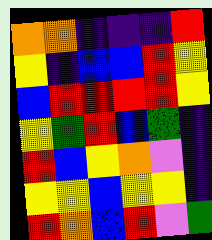[["orange", "orange", "indigo", "indigo", "indigo", "red"], ["yellow", "indigo", "blue", "blue", "red", "yellow"], ["blue", "red", "red", "red", "red", "yellow"], ["yellow", "green", "red", "blue", "green", "indigo"], ["red", "blue", "yellow", "orange", "violet", "indigo"], ["yellow", "yellow", "blue", "yellow", "yellow", "indigo"], ["red", "orange", "blue", "red", "violet", "green"]]